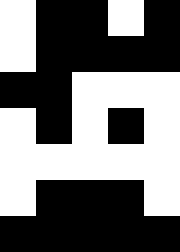[["white", "black", "black", "white", "black"], ["white", "black", "black", "black", "black"], ["black", "black", "white", "white", "white"], ["white", "black", "white", "black", "white"], ["white", "white", "white", "white", "white"], ["white", "black", "black", "black", "white"], ["black", "black", "black", "black", "black"]]